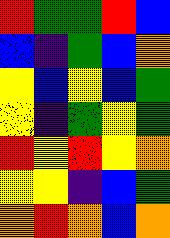[["red", "green", "green", "red", "blue"], ["blue", "indigo", "green", "blue", "orange"], ["yellow", "blue", "yellow", "blue", "green"], ["yellow", "indigo", "green", "yellow", "green"], ["red", "yellow", "red", "yellow", "orange"], ["yellow", "yellow", "indigo", "blue", "green"], ["orange", "red", "orange", "blue", "orange"]]